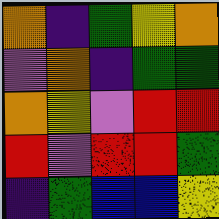[["orange", "indigo", "green", "yellow", "orange"], ["violet", "orange", "indigo", "green", "green"], ["orange", "yellow", "violet", "red", "red"], ["red", "violet", "red", "red", "green"], ["indigo", "green", "blue", "blue", "yellow"]]